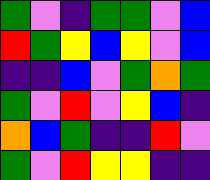[["green", "violet", "indigo", "green", "green", "violet", "blue"], ["red", "green", "yellow", "blue", "yellow", "violet", "blue"], ["indigo", "indigo", "blue", "violet", "green", "orange", "green"], ["green", "violet", "red", "violet", "yellow", "blue", "indigo"], ["orange", "blue", "green", "indigo", "indigo", "red", "violet"], ["green", "violet", "red", "yellow", "yellow", "indigo", "indigo"]]